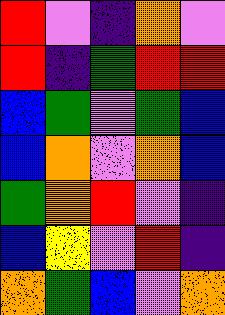[["red", "violet", "indigo", "orange", "violet"], ["red", "indigo", "green", "red", "red"], ["blue", "green", "violet", "green", "blue"], ["blue", "orange", "violet", "orange", "blue"], ["green", "orange", "red", "violet", "indigo"], ["blue", "yellow", "violet", "red", "indigo"], ["orange", "green", "blue", "violet", "orange"]]